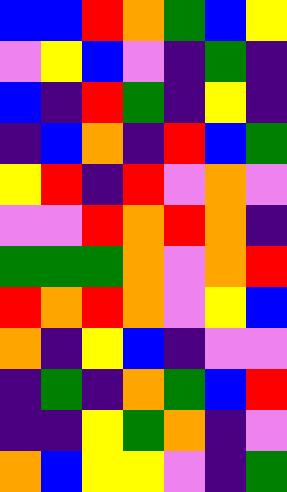[["blue", "blue", "red", "orange", "green", "blue", "yellow"], ["violet", "yellow", "blue", "violet", "indigo", "green", "indigo"], ["blue", "indigo", "red", "green", "indigo", "yellow", "indigo"], ["indigo", "blue", "orange", "indigo", "red", "blue", "green"], ["yellow", "red", "indigo", "red", "violet", "orange", "violet"], ["violet", "violet", "red", "orange", "red", "orange", "indigo"], ["green", "green", "green", "orange", "violet", "orange", "red"], ["red", "orange", "red", "orange", "violet", "yellow", "blue"], ["orange", "indigo", "yellow", "blue", "indigo", "violet", "violet"], ["indigo", "green", "indigo", "orange", "green", "blue", "red"], ["indigo", "indigo", "yellow", "green", "orange", "indigo", "violet"], ["orange", "blue", "yellow", "yellow", "violet", "indigo", "green"]]